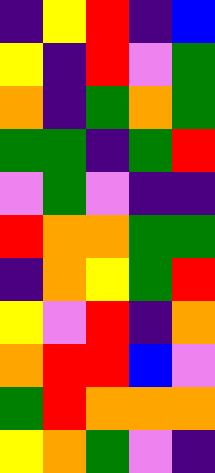[["indigo", "yellow", "red", "indigo", "blue"], ["yellow", "indigo", "red", "violet", "green"], ["orange", "indigo", "green", "orange", "green"], ["green", "green", "indigo", "green", "red"], ["violet", "green", "violet", "indigo", "indigo"], ["red", "orange", "orange", "green", "green"], ["indigo", "orange", "yellow", "green", "red"], ["yellow", "violet", "red", "indigo", "orange"], ["orange", "red", "red", "blue", "violet"], ["green", "red", "orange", "orange", "orange"], ["yellow", "orange", "green", "violet", "indigo"]]